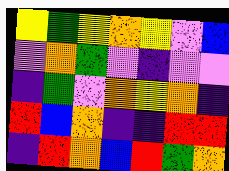[["yellow", "green", "yellow", "orange", "yellow", "violet", "blue"], ["violet", "orange", "green", "violet", "indigo", "violet", "violet"], ["indigo", "green", "violet", "orange", "yellow", "orange", "indigo"], ["red", "blue", "orange", "indigo", "indigo", "red", "red"], ["indigo", "red", "orange", "blue", "red", "green", "orange"]]